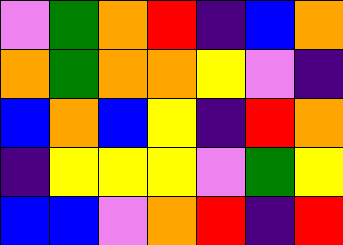[["violet", "green", "orange", "red", "indigo", "blue", "orange"], ["orange", "green", "orange", "orange", "yellow", "violet", "indigo"], ["blue", "orange", "blue", "yellow", "indigo", "red", "orange"], ["indigo", "yellow", "yellow", "yellow", "violet", "green", "yellow"], ["blue", "blue", "violet", "orange", "red", "indigo", "red"]]